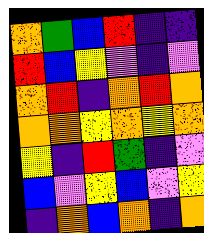[["orange", "green", "blue", "red", "indigo", "indigo"], ["red", "blue", "yellow", "violet", "indigo", "violet"], ["orange", "red", "indigo", "orange", "red", "orange"], ["orange", "orange", "yellow", "orange", "yellow", "orange"], ["yellow", "indigo", "red", "green", "indigo", "violet"], ["blue", "violet", "yellow", "blue", "violet", "yellow"], ["indigo", "orange", "blue", "orange", "indigo", "orange"]]